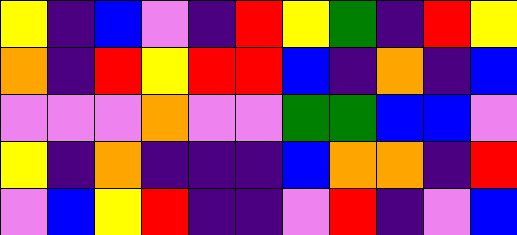[["yellow", "indigo", "blue", "violet", "indigo", "red", "yellow", "green", "indigo", "red", "yellow"], ["orange", "indigo", "red", "yellow", "red", "red", "blue", "indigo", "orange", "indigo", "blue"], ["violet", "violet", "violet", "orange", "violet", "violet", "green", "green", "blue", "blue", "violet"], ["yellow", "indigo", "orange", "indigo", "indigo", "indigo", "blue", "orange", "orange", "indigo", "red"], ["violet", "blue", "yellow", "red", "indigo", "indigo", "violet", "red", "indigo", "violet", "blue"]]